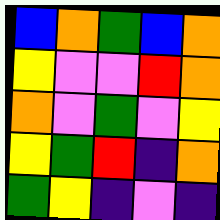[["blue", "orange", "green", "blue", "orange"], ["yellow", "violet", "violet", "red", "orange"], ["orange", "violet", "green", "violet", "yellow"], ["yellow", "green", "red", "indigo", "orange"], ["green", "yellow", "indigo", "violet", "indigo"]]